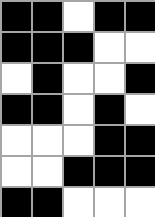[["black", "black", "white", "black", "black"], ["black", "black", "black", "white", "white"], ["white", "black", "white", "white", "black"], ["black", "black", "white", "black", "white"], ["white", "white", "white", "black", "black"], ["white", "white", "black", "black", "black"], ["black", "black", "white", "white", "white"]]